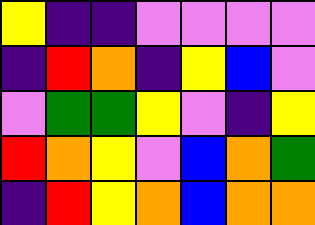[["yellow", "indigo", "indigo", "violet", "violet", "violet", "violet"], ["indigo", "red", "orange", "indigo", "yellow", "blue", "violet"], ["violet", "green", "green", "yellow", "violet", "indigo", "yellow"], ["red", "orange", "yellow", "violet", "blue", "orange", "green"], ["indigo", "red", "yellow", "orange", "blue", "orange", "orange"]]